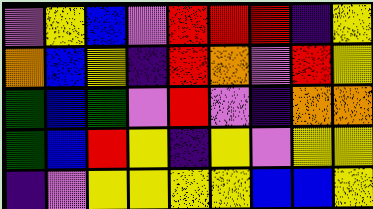[["violet", "yellow", "blue", "violet", "red", "red", "red", "indigo", "yellow"], ["orange", "blue", "yellow", "indigo", "red", "orange", "violet", "red", "yellow"], ["green", "blue", "green", "violet", "red", "violet", "indigo", "orange", "orange"], ["green", "blue", "red", "yellow", "indigo", "yellow", "violet", "yellow", "yellow"], ["indigo", "violet", "yellow", "yellow", "yellow", "yellow", "blue", "blue", "yellow"]]